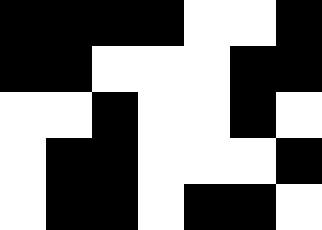[["black", "black", "black", "black", "white", "white", "black"], ["black", "black", "white", "white", "white", "black", "black"], ["white", "white", "black", "white", "white", "black", "white"], ["white", "black", "black", "white", "white", "white", "black"], ["white", "black", "black", "white", "black", "black", "white"]]